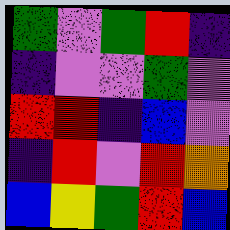[["green", "violet", "green", "red", "indigo"], ["indigo", "violet", "violet", "green", "violet"], ["red", "red", "indigo", "blue", "violet"], ["indigo", "red", "violet", "red", "orange"], ["blue", "yellow", "green", "red", "blue"]]